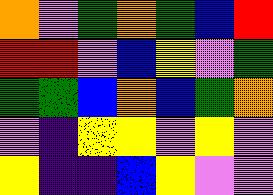[["orange", "violet", "green", "orange", "green", "blue", "red"], ["red", "red", "violet", "blue", "yellow", "violet", "green"], ["green", "green", "blue", "orange", "blue", "green", "orange"], ["violet", "indigo", "yellow", "yellow", "violet", "yellow", "violet"], ["yellow", "indigo", "indigo", "blue", "yellow", "violet", "violet"]]